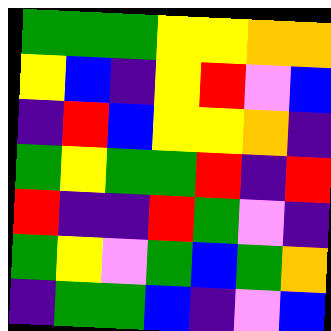[["green", "green", "green", "yellow", "yellow", "orange", "orange"], ["yellow", "blue", "indigo", "yellow", "red", "violet", "blue"], ["indigo", "red", "blue", "yellow", "yellow", "orange", "indigo"], ["green", "yellow", "green", "green", "red", "indigo", "red"], ["red", "indigo", "indigo", "red", "green", "violet", "indigo"], ["green", "yellow", "violet", "green", "blue", "green", "orange"], ["indigo", "green", "green", "blue", "indigo", "violet", "blue"]]